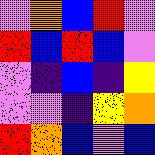[["violet", "orange", "blue", "red", "violet"], ["red", "blue", "red", "blue", "violet"], ["violet", "indigo", "blue", "indigo", "yellow"], ["violet", "violet", "indigo", "yellow", "orange"], ["red", "orange", "blue", "violet", "blue"]]